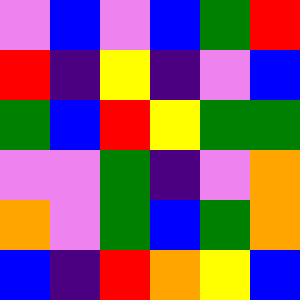[["violet", "blue", "violet", "blue", "green", "red"], ["red", "indigo", "yellow", "indigo", "violet", "blue"], ["green", "blue", "red", "yellow", "green", "green"], ["violet", "violet", "green", "indigo", "violet", "orange"], ["orange", "violet", "green", "blue", "green", "orange"], ["blue", "indigo", "red", "orange", "yellow", "blue"]]